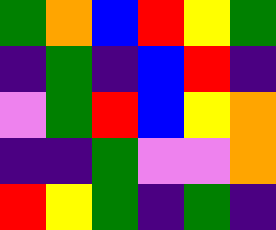[["green", "orange", "blue", "red", "yellow", "green"], ["indigo", "green", "indigo", "blue", "red", "indigo"], ["violet", "green", "red", "blue", "yellow", "orange"], ["indigo", "indigo", "green", "violet", "violet", "orange"], ["red", "yellow", "green", "indigo", "green", "indigo"]]